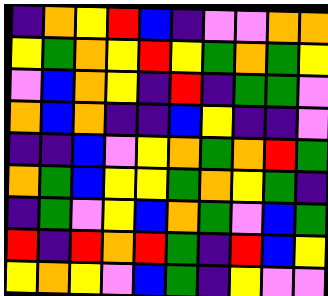[["indigo", "orange", "yellow", "red", "blue", "indigo", "violet", "violet", "orange", "orange"], ["yellow", "green", "orange", "yellow", "red", "yellow", "green", "orange", "green", "yellow"], ["violet", "blue", "orange", "yellow", "indigo", "red", "indigo", "green", "green", "violet"], ["orange", "blue", "orange", "indigo", "indigo", "blue", "yellow", "indigo", "indigo", "violet"], ["indigo", "indigo", "blue", "violet", "yellow", "orange", "green", "orange", "red", "green"], ["orange", "green", "blue", "yellow", "yellow", "green", "orange", "yellow", "green", "indigo"], ["indigo", "green", "violet", "yellow", "blue", "orange", "green", "violet", "blue", "green"], ["red", "indigo", "red", "orange", "red", "green", "indigo", "red", "blue", "yellow"], ["yellow", "orange", "yellow", "violet", "blue", "green", "indigo", "yellow", "violet", "violet"]]